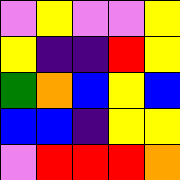[["violet", "yellow", "violet", "violet", "yellow"], ["yellow", "indigo", "indigo", "red", "yellow"], ["green", "orange", "blue", "yellow", "blue"], ["blue", "blue", "indigo", "yellow", "yellow"], ["violet", "red", "red", "red", "orange"]]